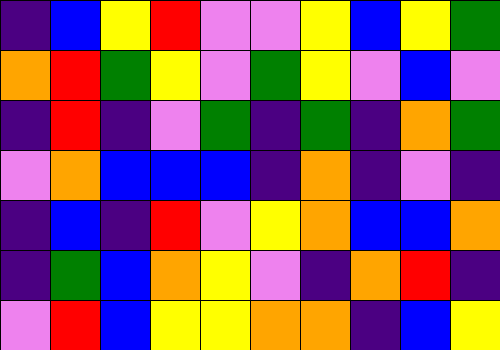[["indigo", "blue", "yellow", "red", "violet", "violet", "yellow", "blue", "yellow", "green"], ["orange", "red", "green", "yellow", "violet", "green", "yellow", "violet", "blue", "violet"], ["indigo", "red", "indigo", "violet", "green", "indigo", "green", "indigo", "orange", "green"], ["violet", "orange", "blue", "blue", "blue", "indigo", "orange", "indigo", "violet", "indigo"], ["indigo", "blue", "indigo", "red", "violet", "yellow", "orange", "blue", "blue", "orange"], ["indigo", "green", "blue", "orange", "yellow", "violet", "indigo", "orange", "red", "indigo"], ["violet", "red", "blue", "yellow", "yellow", "orange", "orange", "indigo", "blue", "yellow"]]